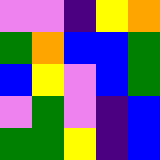[["violet", "violet", "indigo", "yellow", "orange"], ["green", "orange", "blue", "blue", "green"], ["blue", "yellow", "violet", "blue", "green"], ["violet", "green", "violet", "indigo", "blue"], ["green", "green", "yellow", "indigo", "blue"]]